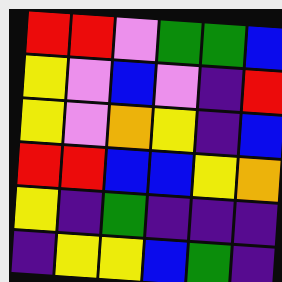[["red", "red", "violet", "green", "green", "blue"], ["yellow", "violet", "blue", "violet", "indigo", "red"], ["yellow", "violet", "orange", "yellow", "indigo", "blue"], ["red", "red", "blue", "blue", "yellow", "orange"], ["yellow", "indigo", "green", "indigo", "indigo", "indigo"], ["indigo", "yellow", "yellow", "blue", "green", "indigo"]]